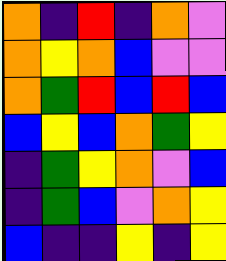[["orange", "indigo", "red", "indigo", "orange", "violet"], ["orange", "yellow", "orange", "blue", "violet", "violet"], ["orange", "green", "red", "blue", "red", "blue"], ["blue", "yellow", "blue", "orange", "green", "yellow"], ["indigo", "green", "yellow", "orange", "violet", "blue"], ["indigo", "green", "blue", "violet", "orange", "yellow"], ["blue", "indigo", "indigo", "yellow", "indigo", "yellow"]]